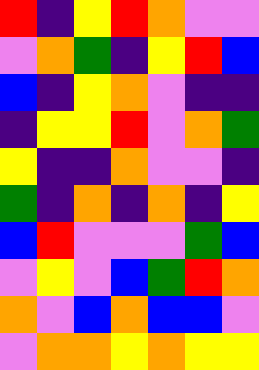[["red", "indigo", "yellow", "red", "orange", "violet", "violet"], ["violet", "orange", "green", "indigo", "yellow", "red", "blue"], ["blue", "indigo", "yellow", "orange", "violet", "indigo", "indigo"], ["indigo", "yellow", "yellow", "red", "violet", "orange", "green"], ["yellow", "indigo", "indigo", "orange", "violet", "violet", "indigo"], ["green", "indigo", "orange", "indigo", "orange", "indigo", "yellow"], ["blue", "red", "violet", "violet", "violet", "green", "blue"], ["violet", "yellow", "violet", "blue", "green", "red", "orange"], ["orange", "violet", "blue", "orange", "blue", "blue", "violet"], ["violet", "orange", "orange", "yellow", "orange", "yellow", "yellow"]]